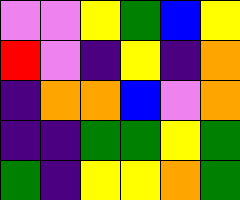[["violet", "violet", "yellow", "green", "blue", "yellow"], ["red", "violet", "indigo", "yellow", "indigo", "orange"], ["indigo", "orange", "orange", "blue", "violet", "orange"], ["indigo", "indigo", "green", "green", "yellow", "green"], ["green", "indigo", "yellow", "yellow", "orange", "green"]]